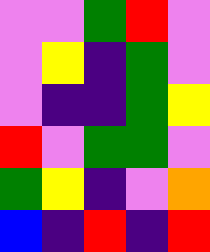[["violet", "violet", "green", "red", "violet"], ["violet", "yellow", "indigo", "green", "violet"], ["violet", "indigo", "indigo", "green", "yellow"], ["red", "violet", "green", "green", "violet"], ["green", "yellow", "indigo", "violet", "orange"], ["blue", "indigo", "red", "indigo", "red"]]